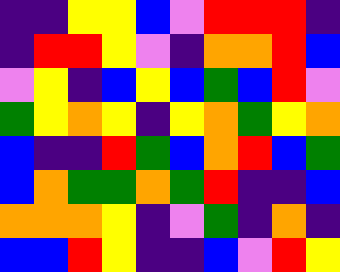[["indigo", "indigo", "yellow", "yellow", "blue", "violet", "red", "red", "red", "indigo"], ["indigo", "red", "red", "yellow", "violet", "indigo", "orange", "orange", "red", "blue"], ["violet", "yellow", "indigo", "blue", "yellow", "blue", "green", "blue", "red", "violet"], ["green", "yellow", "orange", "yellow", "indigo", "yellow", "orange", "green", "yellow", "orange"], ["blue", "indigo", "indigo", "red", "green", "blue", "orange", "red", "blue", "green"], ["blue", "orange", "green", "green", "orange", "green", "red", "indigo", "indigo", "blue"], ["orange", "orange", "orange", "yellow", "indigo", "violet", "green", "indigo", "orange", "indigo"], ["blue", "blue", "red", "yellow", "indigo", "indigo", "blue", "violet", "red", "yellow"]]